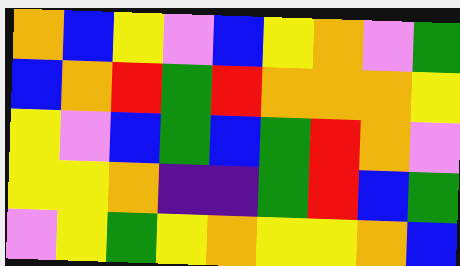[["orange", "blue", "yellow", "violet", "blue", "yellow", "orange", "violet", "green"], ["blue", "orange", "red", "green", "red", "orange", "orange", "orange", "yellow"], ["yellow", "violet", "blue", "green", "blue", "green", "red", "orange", "violet"], ["yellow", "yellow", "orange", "indigo", "indigo", "green", "red", "blue", "green"], ["violet", "yellow", "green", "yellow", "orange", "yellow", "yellow", "orange", "blue"]]